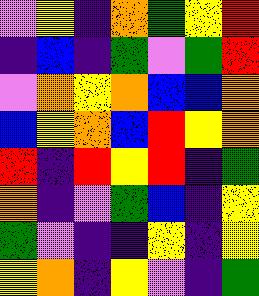[["violet", "yellow", "indigo", "orange", "green", "yellow", "red"], ["indigo", "blue", "indigo", "green", "violet", "green", "red"], ["violet", "orange", "yellow", "orange", "blue", "blue", "orange"], ["blue", "yellow", "orange", "blue", "red", "yellow", "orange"], ["red", "indigo", "red", "yellow", "red", "indigo", "green"], ["orange", "indigo", "violet", "green", "blue", "indigo", "yellow"], ["green", "violet", "indigo", "indigo", "yellow", "indigo", "yellow"], ["yellow", "orange", "indigo", "yellow", "violet", "indigo", "green"]]